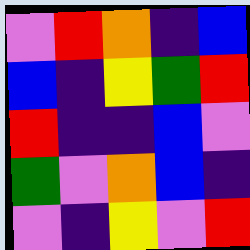[["violet", "red", "orange", "indigo", "blue"], ["blue", "indigo", "yellow", "green", "red"], ["red", "indigo", "indigo", "blue", "violet"], ["green", "violet", "orange", "blue", "indigo"], ["violet", "indigo", "yellow", "violet", "red"]]